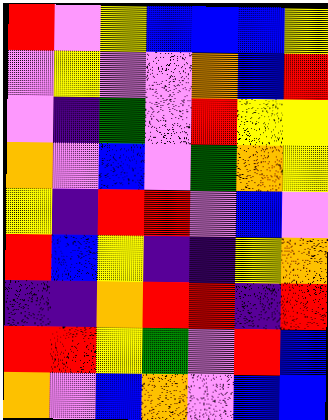[["red", "violet", "yellow", "blue", "blue", "blue", "yellow"], ["violet", "yellow", "violet", "violet", "orange", "blue", "red"], ["violet", "indigo", "green", "violet", "red", "yellow", "yellow"], ["orange", "violet", "blue", "violet", "green", "orange", "yellow"], ["yellow", "indigo", "red", "red", "violet", "blue", "violet"], ["red", "blue", "yellow", "indigo", "indigo", "yellow", "orange"], ["indigo", "indigo", "orange", "red", "red", "indigo", "red"], ["red", "red", "yellow", "green", "violet", "red", "blue"], ["orange", "violet", "blue", "orange", "violet", "blue", "blue"]]